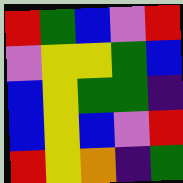[["red", "green", "blue", "violet", "red"], ["violet", "yellow", "yellow", "green", "blue"], ["blue", "yellow", "green", "green", "indigo"], ["blue", "yellow", "blue", "violet", "red"], ["red", "yellow", "orange", "indigo", "green"]]